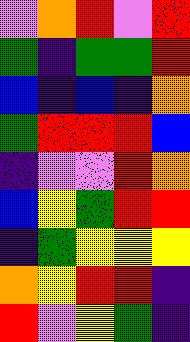[["violet", "orange", "red", "violet", "red"], ["green", "indigo", "green", "green", "red"], ["blue", "indigo", "blue", "indigo", "orange"], ["green", "red", "red", "red", "blue"], ["indigo", "violet", "violet", "red", "orange"], ["blue", "yellow", "green", "red", "red"], ["indigo", "green", "yellow", "yellow", "yellow"], ["orange", "yellow", "red", "red", "indigo"], ["red", "violet", "yellow", "green", "indigo"]]